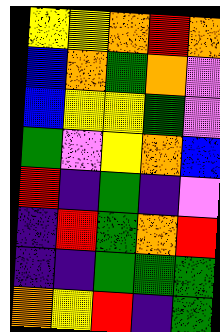[["yellow", "yellow", "orange", "red", "orange"], ["blue", "orange", "green", "orange", "violet"], ["blue", "yellow", "yellow", "green", "violet"], ["green", "violet", "yellow", "orange", "blue"], ["red", "indigo", "green", "indigo", "violet"], ["indigo", "red", "green", "orange", "red"], ["indigo", "indigo", "green", "green", "green"], ["orange", "yellow", "red", "indigo", "green"]]